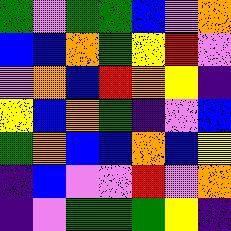[["green", "violet", "green", "green", "blue", "violet", "orange"], ["blue", "blue", "orange", "green", "yellow", "red", "violet"], ["violet", "orange", "blue", "red", "orange", "yellow", "indigo"], ["yellow", "blue", "orange", "green", "indigo", "violet", "blue"], ["green", "orange", "blue", "blue", "orange", "blue", "yellow"], ["indigo", "blue", "violet", "violet", "red", "violet", "orange"], ["indigo", "violet", "green", "green", "green", "yellow", "indigo"]]